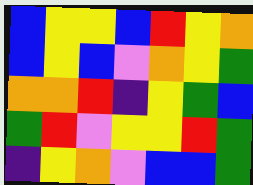[["blue", "yellow", "yellow", "blue", "red", "yellow", "orange"], ["blue", "yellow", "blue", "violet", "orange", "yellow", "green"], ["orange", "orange", "red", "indigo", "yellow", "green", "blue"], ["green", "red", "violet", "yellow", "yellow", "red", "green"], ["indigo", "yellow", "orange", "violet", "blue", "blue", "green"]]